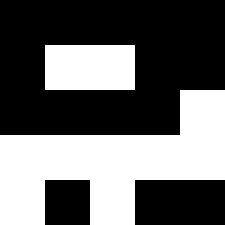[["black", "black", "black", "black", "black"], ["black", "white", "white", "black", "black"], ["black", "black", "black", "black", "white"], ["white", "white", "white", "white", "white"], ["white", "black", "white", "black", "black"]]